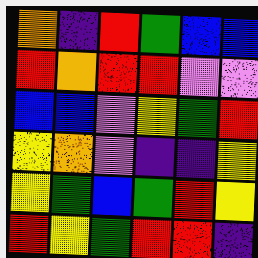[["orange", "indigo", "red", "green", "blue", "blue"], ["red", "orange", "red", "red", "violet", "violet"], ["blue", "blue", "violet", "yellow", "green", "red"], ["yellow", "orange", "violet", "indigo", "indigo", "yellow"], ["yellow", "green", "blue", "green", "red", "yellow"], ["red", "yellow", "green", "red", "red", "indigo"]]